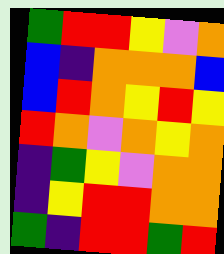[["green", "red", "red", "yellow", "violet", "orange"], ["blue", "indigo", "orange", "orange", "orange", "blue"], ["blue", "red", "orange", "yellow", "red", "yellow"], ["red", "orange", "violet", "orange", "yellow", "orange"], ["indigo", "green", "yellow", "violet", "orange", "orange"], ["indigo", "yellow", "red", "red", "orange", "orange"], ["green", "indigo", "red", "red", "green", "red"]]